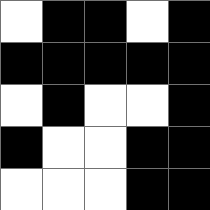[["white", "black", "black", "white", "black"], ["black", "black", "black", "black", "black"], ["white", "black", "white", "white", "black"], ["black", "white", "white", "black", "black"], ["white", "white", "white", "black", "black"]]